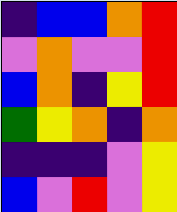[["indigo", "blue", "blue", "orange", "red"], ["violet", "orange", "violet", "violet", "red"], ["blue", "orange", "indigo", "yellow", "red"], ["green", "yellow", "orange", "indigo", "orange"], ["indigo", "indigo", "indigo", "violet", "yellow"], ["blue", "violet", "red", "violet", "yellow"]]